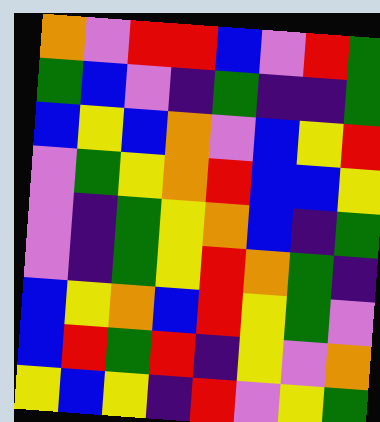[["orange", "violet", "red", "red", "blue", "violet", "red", "green"], ["green", "blue", "violet", "indigo", "green", "indigo", "indigo", "green"], ["blue", "yellow", "blue", "orange", "violet", "blue", "yellow", "red"], ["violet", "green", "yellow", "orange", "red", "blue", "blue", "yellow"], ["violet", "indigo", "green", "yellow", "orange", "blue", "indigo", "green"], ["violet", "indigo", "green", "yellow", "red", "orange", "green", "indigo"], ["blue", "yellow", "orange", "blue", "red", "yellow", "green", "violet"], ["blue", "red", "green", "red", "indigo", "yellow", "violet", "orange"], ["yellow", "blue", "yellow", "indigo", "red", "violet", "yellow", "green"]]